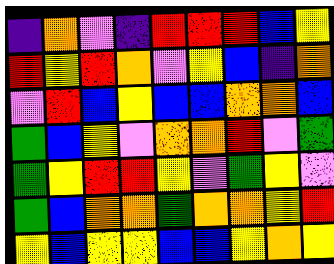[["indigo", "orange", "violet", "indigo", "red", "red", "red", "blue", "yellow"], ["red", "yellow", "red", "orange", "violet", "yellow", "blue", "indigo", "orange"], ["violet", "red", "blue", "yellow", "blue", "blue", "orange", "orange", "blue"], ["green", "blue", "yellow", "violet", "orange", "orange", "red", "violet", "green"], ["green", "yellow", "red", "red", "yellow", "violet", "green", "yellow", "violet"], ["green", "blue", "orange", "orange", "green", "orange", "orange", "yellow", "red"], ["yellow", "blue", "yellow", "yellow", "blue", "blue", "yellow", "orange", "yellow"]]